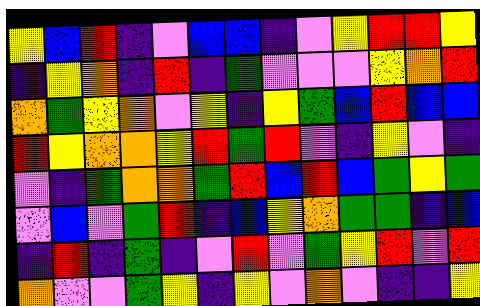[["yellow", "blue", "red", "indigo", "violet", "blue", "blue", "indigo", "violet", "yellow", "red", "red", "yellow"], ["indigo", "yellow", "orange", "indigo", "red", "indigo", "green", "violet", "violet", "violet", "yellow", "orange", "red"], ["orange", "green", "yellow", "orange", "violet", "yellow", "indigo", "yellow", "green", "blue", "red", "blue", "blue"], ["red", "yellow", "orange", "orange", "yellow", "red", "green", "red", "violet", "indigo", "yellow", "violet", "indigo"], ["violet", "indigo", "green", "orange", "orange", "green", "red", "blue", "red", "blue", "green", "yellow", "green"], ["violet", "blue", "violet", "green", "red", "indigo", "blue", "yellow", "orange", "green", "green", "indigo", "blue"], ["indigo", "red", "indigo", "green", "indigo", "violet", "red", "violet", "green", "yellow", "red", "violet", "red"], ["orange", "violet", "violet", "green", "yellow", "indigo", "yellow", "violet", "orange", "violet", "indigo", "indigo", "yellow"]]